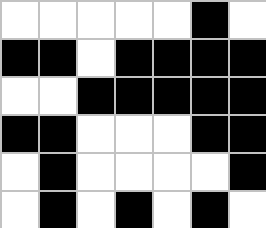[["white", "white", "white", "white", "white", "black", "white"], ["black", "black", "white", "black", "black", "black", "black"], ["white", "white", "black", "black", "black", "black", "black"], ["black", "black", "white", "white", "white", "black", "black"], ["white", "black", "white", "white", "white", "white", "black"], ["white", "black", "white", "black", "white", "black", "white"]]